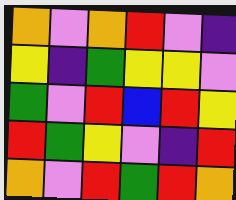[["orange", "violet", "orange", "red", "violet", "indigo"], ["yellow", "indigo", "green", "yellow", "yellow", "violet"], ["green", "violet", "red", "blue", "red", "yellow"], ["red", "green", "yellow", "violet", "indigo", "red"], ["orange", "violet", "red", "green", "red", "orange"]]